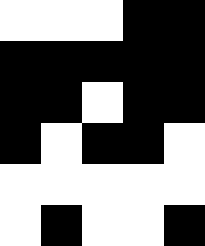[["white", "white", "white", "black", "black"], ["black", "black", "black", "black", "black"], ["black", "black", "white", "black", "black"], ["black", "white", "black", "black", "white"], ["white", "white", "white", "white", "white"], ["white", "black", "white", "white", "black"]]